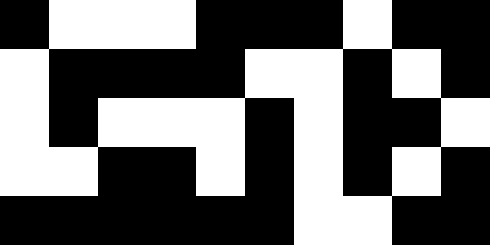[["black", "white", "white", "white", "black", "black", "black", "white", "black", "black"], ["white", "black", "black", "black", "black", "white", "white", "black", "white", "black"], ["white", "black", "white", "white", "white", "black", "white", "black", "black", "white"], ["white", "white", "black", "black", "white", "black", "white", "black", "white", "black"], ["black", "black", "black", "black", "black", "black", "white", "white", "black", "black"]]